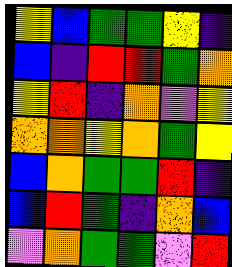[["yellow", "blue", "green", "green", "yellow", "indigo"], ["blue", "indigo", "red", "red", "green", "orange"], ["yellow", "red", "indigo", "orange", "violet", "yellow"], ["orange", "orange", "yellow", "orange", "green", "yellow"], ["blue", "orange", "green", "green", "red", "indigo"], ["blue", "red", "green", "indigo", "orange", "blue"], ["violet", "orange", "green", "green", "violet", "red"]]